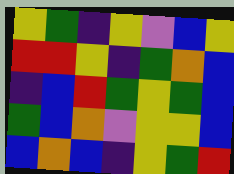[["yellow", "green", "indigo", "yellow", "violet", "blue", "yellow"], ["red", "red", "yellow", "indigo", "green", "orange", "blue"], ["indigo", "blue", "red", "green", "yellow", "green", "blue"], ["green", "blue", "orange", "violet", "yellow", "yellow", "blue"], ["blue", "orange", "blue", "indigo", "yellow", "green", "red"]]